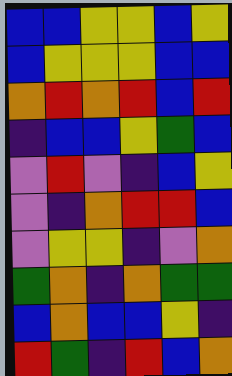[["blue", "blue", "yellow", "yellow", "blue", "yellow"], ["blue", "yellow", "yellow", "yellow", "blue", "blue"], ["orange", "red", "orange", "red", "blue", "red"], ["indigo", "blue", "blue", "yellow", "green", "blue"], ["violet", "red", "violet", "indigo", "blue", "yellow"], ["violet", "indigo", "orange", "red", "red", "blue"], ["violet", "yellow", "yellow", "indigo", "violet", "orange"], ["green", "orange", "indigo", "orange", "green", "green"], ["blue", "orange", "blue", "blue", "yellow", "indigo"], ["red", "green", "indigo", "red", "blue", "orange"]]